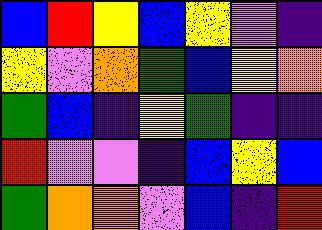[["blue", "red", "yellow", "blue", "yellow", "violet", "indigo"], ["yellow", "violet", "orange", "green", "blue", "yellow", "orange"], ["green", "blue", "indigo", "yellow", "green", "indigo", "indigo"], ["red", "violet", "violet", "indigo", "blue", "yellow", "blue"], ["green", "orange", "orange", "violet", "blue", "indigo", "red"]]